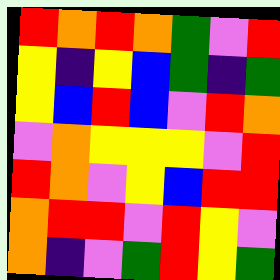[["red", "orange", "red", "orange", "green", "violet", "red"], ["yellow", "indigo", "yellow", "blue", "green", "indigo", "green"], ["yellow", "blue", "red", "blue", "violet", "red", "orange"], ["violet", "orange", "yellow", "yellow", "yellow", "violet", "red"], ["red", "orange", "violet", "yellow", "blue", "red", "red"], ["orange", "red", "red", "violet", "red", "yellow", "violet"], ["orange", "indigo", "violet", "green", "red", "yellow", "green"]]